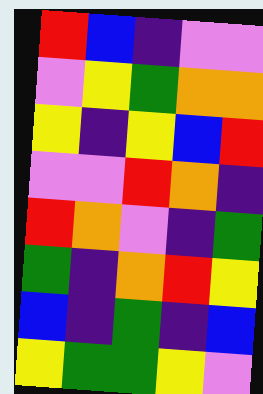[["red", "blue", "indigo", "violet", "violet"], ["violet", "yellow", "green", "orange", "orange"], ["yellow", "indigo", "yellow", "blue", "red"], ["violet", "violet", "red", "orange", "indigo"], ["red", "orange", "violet", "indigo", "green"], ["green", "indigo", "orange", "red", "yellow"], ["blue", "indigo", "green", "indigo", "blue"], ["yellow", "green", "green", "yellow", "violet"]]